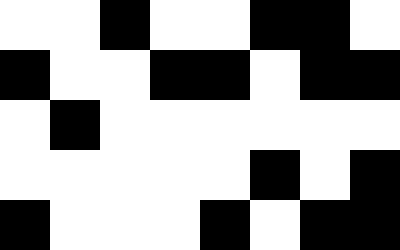[["white", "white", "black", "white", "white", "black", "black", "white"], ["black", "white", "white", "black", "black", "white", "black", "black"], ["white", "black", "white", "white", "white", "white", "white", "white"], ["white", "white", "white", "white", "white", "black", "white", "black"], ["black", "white", "white", "white", "black", "white", "black", "black"]]